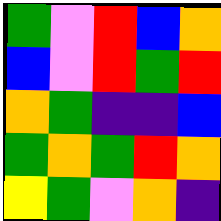[["green", "violet", "red", "blue", "orange"], ["blue", "violet", "red", "green", "red"], ["orange", "green", "indigo", "indigo", "blue"], ["green", "orange", "green", "red", "orange"], ["yellow", "green", "violet", "orange", "indigo"]]